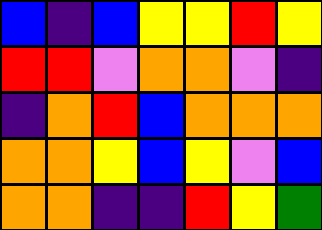[["blue", "indigo", "blue", "yellow", "yellow", "red", "yellow"], ["red", "red", "violet", "orange", "orange", "violet", "indigo"], ["indigo", "orange", "red", "blue", "orange", "orange", "orange"], ["orange", "orange", "yellow", "blue", "yellow", "violet", "blue"], ["orange", "orange", "indigo", "indigo", "red", "yellow", "green"]]